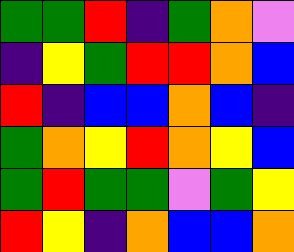[["green", "green", "red", "indigo", "green", "orange", "violet"], ["indigo", "yellow", "green", "red", "red", "orange", "blue"], ["red", "indigo", "blue", "blue", "orange", "blue", "indigo"], ["green", "orange", "yellow", "red", "orange", "yellow", "blue"], ["green", "red", "green", "green", "violet", "green", "yellow"], ["red", "yellow", "indigo", "orange", "blue", "blue", "orange"]]